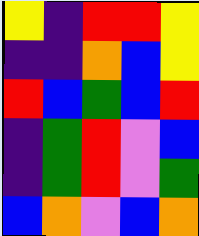[["yellow", "indigo", "red", "red", "yellow"], ["indigo", "indigo", "orange", "blue", "yellow"], ["red", "blue", "green", "blue", "red"], ["indigo", "green", "red", "violet", "blue"], ["indigo", "green", "red", "violet", "green"], ["blue", "orange", "violet", "blue", "orange"]]